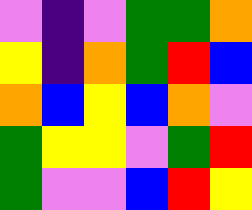[["violet", "indigo", "violet", "green", "green", "orange"], ["yellow", "indigo", "orange", "green", "red", "blue"], ["orange", "blue", "yellow", "blue", "orange", "violet"], ["green", "yellow", "yellow", "violet", "green", "red"], ["green", "violet", "violet", "blue", "red", "yellow"]]